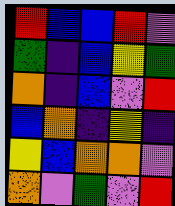[["red", "blue", "blue", "red", "violet"], ["green", "indigo", "blue", "yellow", "green"], ["orange", "indigo", "blue", "violet", "red"], ["blue", "orange", "indigo", "yellow", "indigo"], ["yellow", "blue", "orange", "orange", "violet"], ["orange", "violet", "green", "violet", "red"]]